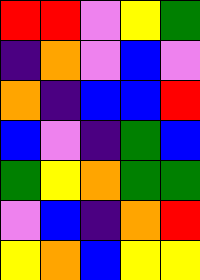[["red", "red", "violet", "yellow", "green"], ["indigo", "orange", "violet", "blue", "violet"], ["orange", "indigo", "blue", "blue", "red"], ["blue", "violet", "indigo", "green", "blue"], ["green", "yellow", "orange", "green", "green"], ["violet", "blue", "indigo", "orange", "red"], ["yellow", "orange", "blue", "yellow", "yellow"]]